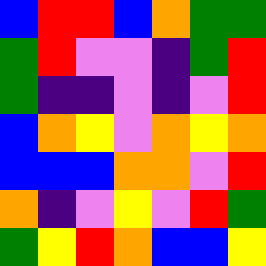[["blue", "red", "red", "blue", "orange", "green", "green"], ["green", "red", "violet", "violet", "indigo", "green", "red"], ["green", "indigo", "indigo", "violet", "indigo", "violet", "red"], ["blue", "orange", "yellow", "violet", "orange", "yellow", "orange"], ["blue", "blue", "blue", "orange", "orange", "violet", "red"], ["orange", "indigo", "violet", "yellow", "violet", "red", "green"], ["green", "yellow", "red", "orange", "blue", "blue", "yellow"]]